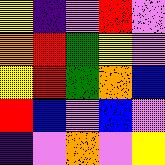[["yellow", "indigo", "violet", "red", "violet"], ["orange", "red", "green", "yellow", "violet"], ["yellow", "red", "green", "orange", "blue"], ["red", "blue", "violet", "blue", "violet"], ["indigo", "violet", "orange", "violet", "yellow"]]